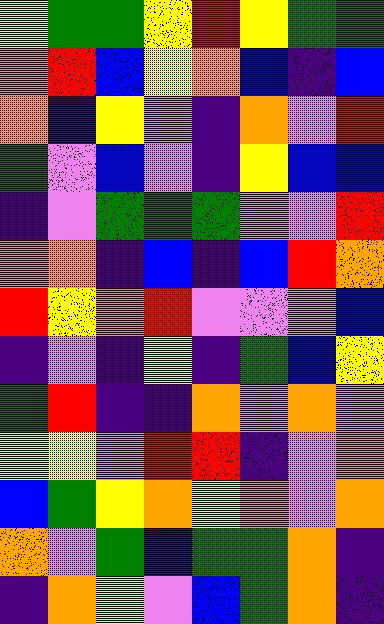[["yellow", "green", "green", "yellow", "red", "yellow", "green", "green"], ["orange", "red", "blue", "yellow", "orange", "blue", "indigo", "blue"], ["orange", "indigo", "yellow", "violet", "indigo", "orange", "violet", "red"], ["green", "violet", "blue", "violet", "indigo", "yellow", "blue", "blue"], ["indigo", "violet", "green", "green", "green", "violet", "violet", "red"], ["orange", "orange", "indigo", "blue", "indigo", "blue", "red", "orange"], ["red", "yellow", "orange", "red", "violet", "violet", "violet", "blue"], ["indigo", "violet", "indigo", "yellow", "indigo", "green", "blue", "yellow"], ["green", "red", "indigo", "indigo", "orange", "violet", "orange", "violet"], ["yellow", "yellow", "violet", "red", "red", "indigo", "violet", "orange"], ["blue", "green", "yellow", "orange", "yellow", "orange", "violet", "orange"], ["orange", "violet", "green", "indigo", "green", "green", "orange", "indigo"], ["indigo", "orange", "yellow", "violet", "blue", "green", "orange", "indigo"]]